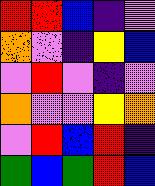[["red", "red", "blue", "indigo", "violet"], ["orange", "violet", "indigo", "yellow", "blue"], ["violet", "red", "violet", "indigo", "violet"], ["orange", "violet", "violet", "yellow", "orange"], ["violet", "red", "blue", "red", "indigo"], ["green", "blue", "green", "red", "blue"]]